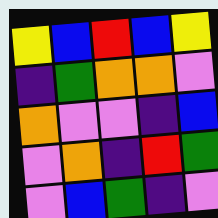[["yellow", "blue", "red", "blue", "yellow"], ["indigo", "green", "orange", "orange", "violet"], ["orange", "violet", "violet", "indigo", "blue"], ["violet", "orange", "indigo", "red", "green"], ["violet", "blue", "green", "indigo", "violet"]]